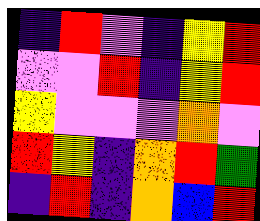[["indigo", "red", "violet", "indigo", "yellow", "red"], ["violet", "violet", "red", "indigo", "yellow", "red"], ["yellow", "violet", "violet", "violet", "orange", "violet"], ["red", "yellow", "indigo", "orange", "red", "green"], ["indigo", "red", "indigo", "orange", "blue", "red"]]